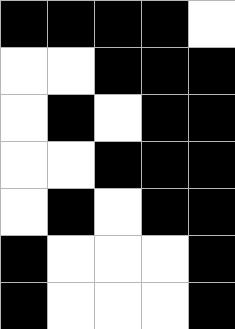[["black", "black", "black", "black", "white"], ["white", "white", "black", "black", "black"], ["white", "black", "white", "black", "black"], ["white", "white", "black", "black", "black"], ["white", "black", "white", "black", "black"], ["black", "white", "white", "white", "black"], ["black", "white", "white", "white", "black"]]